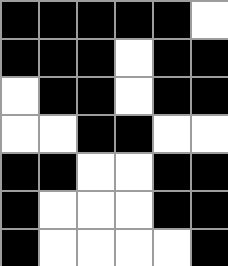[["black", "black", "black", "black", "black", "white"], ["black", "black", "black", "white", "black", "black"], ["white", "black", "black", "white", "black", "black"], ["white", "white", "black", "black", "white", "white"], ["black", "black", "white", "white", "black", "black"], ["black", "white", "white", "white", "black", "black"], ["black", "white", "white", "white", "white", "black"]]